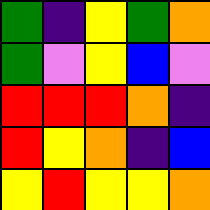[["green", "indigo", "yellow", "green", "orange"], ["green", "violet", "yellow", "blue", "violet"], ["red", "red", "red", "orange", "indigo"], ["red", "yellow", "orange", "indigo", "blue"], ["yellow", "red", "yellow", "yellow", "orange"]]